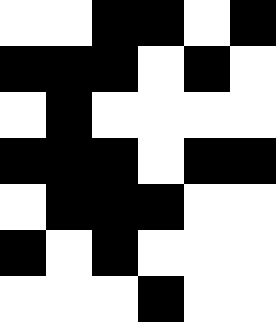[["white", "white", "black", "black", "white", "black"], ["black", "black", "black", "white", "black", "white"], ["white", "black", "white", "white", "white", "white"], ["black", "black", "black", "white", "black", "black"], ["white", "black", "black", "black", "white", "white"], ["black", "white", "black", "white", "white", "white"], ["white", "white", "white", "black", "white", "white"]]